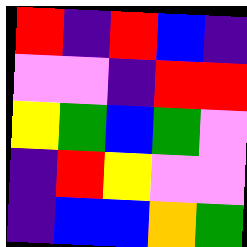[["red", "indigo", "red", "blue", "indigo"], ["violet", "violet", "indigo", "red", "red"], ["yellow", "green", "blue", "green", "violet"], ["indigo", "red", "yellow", "violet", "violet"], ["indigo", "blue", "blue", "orange", "green"]]